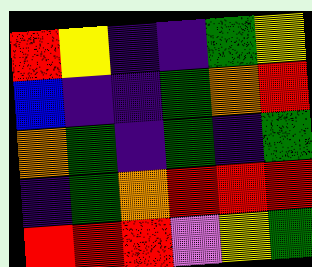[["red", "yellow", "indigo", "indigo", "green", "yellow"], ["blue", "indigo", "indigo", "green", "orange", "red"], ["orange", "green", "indigo", "green", "indigo", "green"], ["indigo", "green", "orange", "red", "red", "red"], ["red", "red", "red", "violet", "yellow", "green"]]